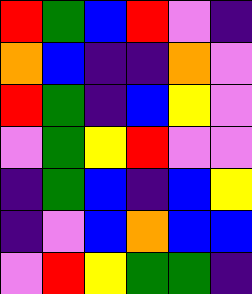[["red", "green", "blue", "red", "violet", "indigo"], ["orange", "blue", "indigo", "indigo", "orange", "violet"], ["red", "green", "indigo", "blue", "yellow", "violet"], ["violet", "green", "yellow", "red", "violet", "violet"], ["indigo", "green", "blue", "indigo", "blue", "yellow"], ["indigo", "violet", "blue", "orange", "blue", "blue"], ["violet", "red", "yellow", "green", "green", "indigo"]]